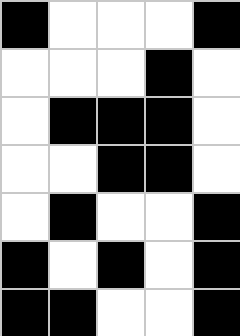[["black", "white", "white", "white", "black"], ["white", "white", "white", "black", "white"], ["white", "black", "black", "black", "white"], ["white", "white", "black", "black", "white"], ["white", "black", "white", "white", "black"], ["black", "white", "black", "white", "black"], ["black", "black", "white", "white", "black"]]